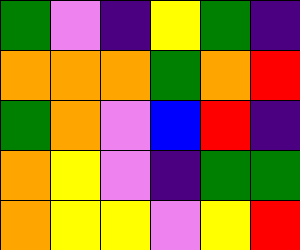[["green", "violet", "indigo", "yellow", "green", "indigo"], ["orange", "orange", "orange", "green", "orange", "red"], ["green", "orange", "violet", "blue", "red", "indigo"], ["orange", "yellow", "violet", "indigo", "green", "green"], ["orange", "yellow", "yellow", "violet", "yellow", "red"]]